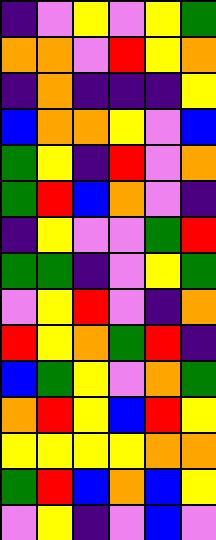[["indigo", "violet", "yellow", "violet", "yellow", "green"], ["orange", "orange", "violet", "red", "yellow", "orange"], ["indigo", "orange", "indigo", "indigo", "indigo", "yellow"], ["blue", "orange", "orange", "yellow", "violet", "blue"], ["green", "yellow", "indigo", "red", "violet", "orange"], ["green", "red", "blue", "orange", "violet", "indigo"], ["indigo", "yellow", "violet", "violet", "green", "red"], ["green", "green", "indigo", "violet", "yellow", "green"], ["violet", "yellow", "red", "violet", "indigo", "orange"], ["red", "yellow", "orange", "green", "red", "indigo"], ["blue", "green", "yellow", "violet", "orange", "green"], ["orange", "red", "yellow", "blue", "red", "yellow"], ["yellow", "yellow", "yellow", "yellow", "orange", "orange"], ["green", "red", "blue", "orange", "blue", "yellow"], ["violet", "yellow", "indigo", "violet", "blue", "violet"]]